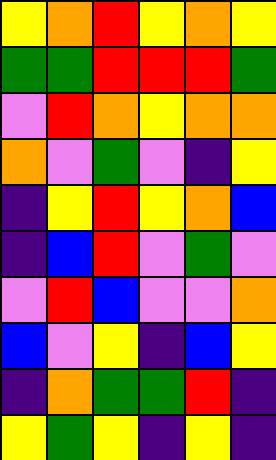[["yellow", "orange", "red", "yellow", "orange", "yellow"], ["green", "green", "red", "red", "red", "green"], ["violet", "red", "orange", "yellow", "orange", "orange"], ["orange", "violet", "green", "violet", "indigo", "yellow"], ["indigo", "yellow", "red", "yellow", "orange", "blue"], ["indigo", "blue", "red", "violet", "green", "violet"], ["violet", "red", "blue", "violet", "violet", "orange"], ["blue", "violet", "yellow", "indigo", "blue", "yellow"], ["indigo", "orange", "green", "green", "red", "indigo"], ["yellow", "green", "yellow", "indigo", "yellow", "indigo"]]